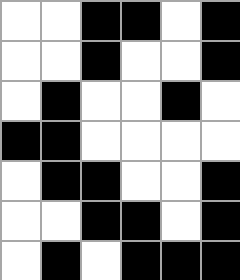[["white", "white", "black", "black", "white", "black"], ["white", "white", "black", "white", "white", "black"], ["white", "black", "white", "white", "black", "white"], ["black", "black", "white", "white", "white", "white"], ["white", "black", "black", "white", "white", "black"], ["white", "white", "black", "black", "white", "black"], ["white", "black", "white", "black", "black", "black"]]